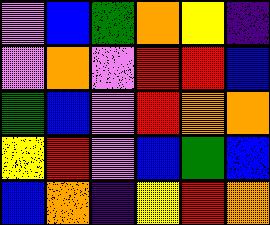[["violet", "blue", "green", "orange", "yellow", "indigo"], ["violet", "orange", "violet", "red", "red", "blue"], ["green", "blue", "violet", "red", "orange", "orange"], ["yellow", "red", "violet", "blue", "green", "blue"], ["blue", "orange", "indigo", "yellow", "red", "orange"]]